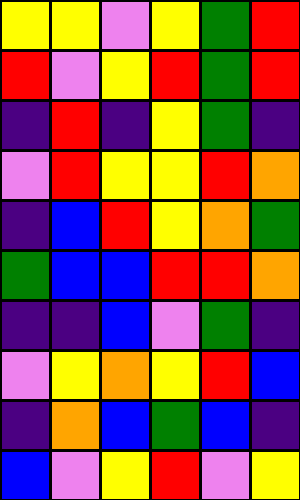[["yellow", "yellow", "violet", "yellow", "green", "red"], ["red", "violet", "yellow", "red", "green", "red"], ["indigo", "red", "indigo", "yellow", "green", "indigo"], ["violet", "red", "yellow", "yellow", "red", "orange"], ["indigo", "blue", "red", "yellow", "orange", "green"], ["green", "blue", "blue", "red", "red", "orange"], ["indigo", "indigo", "blue", "violet", "green", "indigo"], ["violet", "yellow", "orange", "yellow", "red", "blue"], ["indigo", "orange", "blue", "green", "blue", "indigo"], ["blue", "violet", "yellow", "red", "violet", "yellow"]]